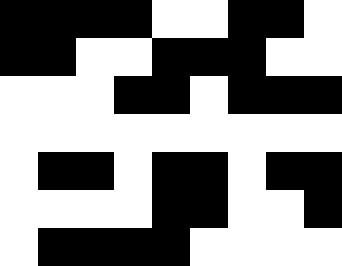[["black", "black", "black", "black", "white", "white", "black", "black", "white"], ["black", "black", "white", "white", "black", "black", "black", "white", "white"], ["white", "white", "white", "black", "black", "white", "black", "black", "black"], ["white", "white", "white", "white", "white", "white", "white", "white", "white"], ["white", "black", "black", "white", "black", "black", "white", "black", "black"], ["white", "white", "white", "white", "black", "black", "white", "white", "black"], ["white", "black", "black", "black", "black", "white", "white", "white", "white"]]